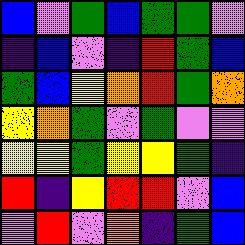[["blue", "violet", "green", "blue", "green", "green", "violet"], ["indigo", "blue", "violet", "indigo", "red", "green", "blue"], ["green", "blue", "yellow", "orange", "red", "green", "orange"], ["yellow", "orange", "green", "violet", "green", "violet", "violet"], ["yellow", "yellow", "green", "yellow", "yellow", "green", "indigo"], ["red", "indigo", "yellow", "red", "red", "violet", "blue"], ["violet", "red", "violet", "orange", "indigo", "green", "blue"]]